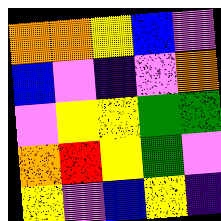[["orange", "orange", "yellow", "blue", "violet"], ["blue", "violet", "indigo", "violet", "orange"], ["violet", "yellow", "yellow", "green", "green"], ["orange", "red", "yellow", "green", "violet"], ["yellow", "violet", "blue", "yellow", "indigo"]]